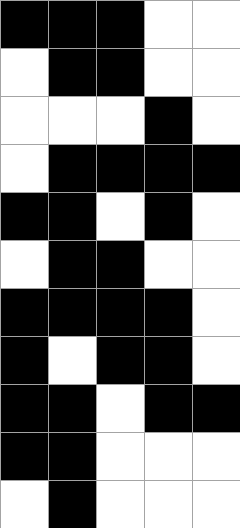[["black", "black", "black", "white", "white"], ["white", "black", "black", "white", "white"], ["white", "white", "white", "black", "white"], ["white", "black", "black", "black", "black"], ["black", "black", "white", "black", "white"], ["white", "black", "black", "white", "white"], ["black", "black", "black", "black", "white"], ["black", "white", "black", "black", "white"], ["black", "black", "white", "black", "black"], ["black", "black", "white", "white", "white"], ["white", "black", "white", "white", "white"]]